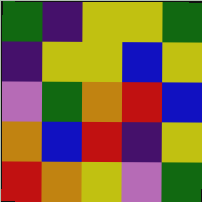[["green", "indigo", "yellow", "yellow", "green"], ["indigo", "yellow", "yellow", "blue", "yellow"], ["violet", "green", "orange", "red", "blue"], ["orange", "blue", "red", "indigo", "yellow"], ["red", "orange", "yellow", "violet", "green"]]